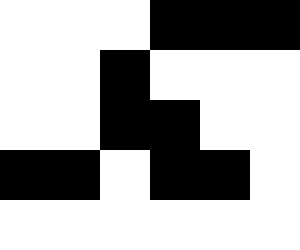[["white", "white", "white", "black", "black", "black"], ["white", "white", "black", "white", "white", "white"], ["white", "white", "black", "black", "white", "white"], ["black", "black", "white", "black", "black", "white"], ["white", "white", "white", "white", "white", "white"]]